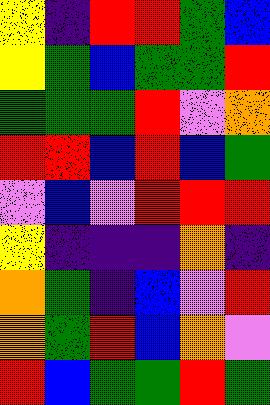[["yellow", "indigo", "red", "red", "green", "blue"], ["yellow", "green", "blue", "green", "green", "red"], ["green", "green", "green", "red", "violet", "orange"], ["red", "red", "blue", "red", "blue", "green"], ["violet", "blue", "violet", "red", "red", "red"], ["yellow", "indigo", "indigo", "indigo", "orange", "indigo"], ["orange", "green", "indigo", "blue", "violet", "red"], ["orange", "green", "red", "blue", "orange", "violet"], ["red", "blue", "green", "green", "red", "green"]]